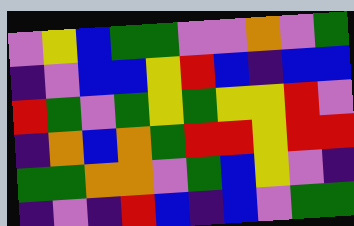[["violet", "yellow", "blue", "green", "green", "violet", "violet", "orange", "violet", "green"], ["indigo", "violet", "blue", "blue", "yellow", "red", "blue", "indigo", "blue", "blue"], ["red", "green", "violet", "green", "yellow", "green", "yellow", "yellow", "red", "violet"], ["indigo", "orange", "blue", "orange", "green", "red", "red", "yellow", "red", "red"], ["green", "green", "orange", "orange", "violet", "green", "blue", "yellow", "violet", "indigo"], ["indigo", "violet", "indigo", "red", "blue", "indigo", "blue", "violet", "green", "green"]]